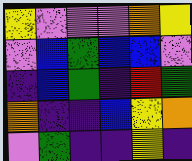[["yellow", "violet", "violet", "violet", "orange", "yellow"], ["violet", "blue", "green", "blue", "blue", "violet"], ["indigo", "blue", "green", "indigo", "red", "green"], ["orange", "indigo", "indigo", "blue", "yellow", "orange"], ["violet", "green", "indigo", "indigo", "yellow", "indigo"]]